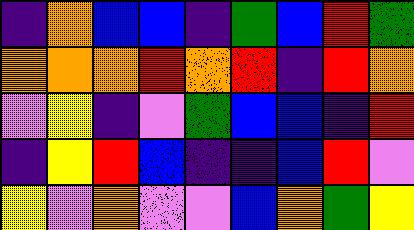[["indigo", "orange", "blue", "blue", "indigo", "green", "blue", "red", "green"], ["orange", "orange", "orange", "red", "orange", "red", "indigo", "red", "orange"], ["violet", "yellow", "indigo", "violet", "green", "blue", "blue", "indigo", "red"], ["indigo", "yellow", "red", "blue", "indigo", "indigo", "blue", "red", "violet"], ["yellow", "violet", "orange", "violet", "violet", "blue", "orange", "green", "yellow"]]